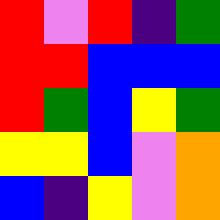[["red", "violet", "red", "indigo", "green"], ["red", "red", "blue", "blue", "blue"], ["red", "green", "blue", "yellow", "green"], ["yellow", "yellow", "blue", "violet", "orange"], ["blue", "indigo", "yellow", "violet", "orange"]]